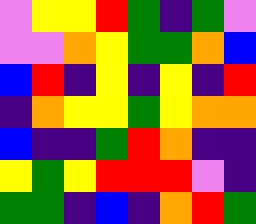[["violet", "yellow", "yellow", "red", "green", "indigo", "green", "violet"], ["violet", "violet", "orange", "yellow", "green", "green", "orange", "blue"], ["blue", "red", "indigo", "yellow", "indigo", "yellow", "indigo", "red"], ["indigo", "orange", "yellow", "yellow", "green", "yellow", "orange", "orange"], ["blue", "indigo", "indigo", "green", "red", "orange", "indigo", "indigo"], ["yellow", "green", "yellow", "red", "red", "red", "violet", "indigo"], ["green", "green", "indigo", "blue", "indigo", "orange", "red", "green"]]